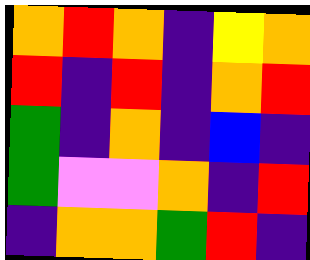[["orange", "red", "orange", "indigo", "yellow", "orange"], ["red", "indigo", "red", "indigo", "orange", "red"], ["green", "indigo", "orange", "indigo", "blue", "indigo"], ["green", "violet", "violet", "orange", "indigo", "red"], ["indigo", "orange", "orange", "green", "red", "indigo"]]